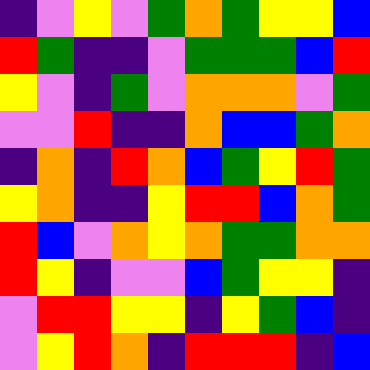[["indigo", "violet", "yellow", "violet", "green", "orange", "green", "yellow", "yellow", "blue"], ["red", "green", "indigo", "indigo", "violet", "green", "green", "green", "blue", "red"], ["yellow", "violet", "indigo", "green", "violet", "orange", "orange", "orange", "violet", "green"], ["violet", "violet", "red", "indigo", "indigo", "orange", "blue", "blue", "green", "orange"], ["indigo", "orange", "indigo", "red", "orange", "blue", "green", "yellow", "red", "green"], ["yellow", "orange", "indigo", "indigo", "yellow", "red", "red", "blue", "orange", "green"], ["red", "blue", "violet", "orange", "yellow", "orange", "green", "green", "orange", "orange"], ["red", "yellow", "indigo", "violet", "violet", "blue", "green", "yellow", "yellow", "indigo"], ["violet", "red", "red", "yellow", "yellow", "indigo", "yellow", "green", "blue", "indigo"], ["violet", "yellow", "red", "orange", "indigo", "red", "red", "red", "indigo", "blue"]]